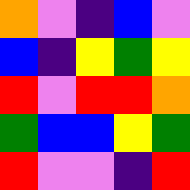[["orange", "violet", "indigo", "blue", "violet"], ["blue", "indigo", "yellow", "green", "yellow"], ["red", "violet", "red", "red", "orange"], ["green", "blue", "blue", "yellow", "green"], ["red", "violet", "violet", "indigo", "red"]]